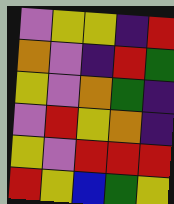[["violet", "yellow", "yellow", "indigo", "red"], ["orange", "violet", "indigo", "red", "green"], ["yellow", "violet", "orange", "green", "indigo"], ["violet", "red", "yellow", "orange", "indigo"], ["yellow", "violet", "red", "red", "red"], ["red", "yellow", "blue", "green", "yellow"]]